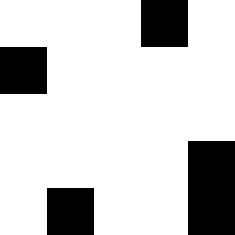[["white", "white", "white", "black", "white"], ["black", "white", "white", "white", "white"], ["white", "white", "white", "white", "white"], ["white", "white", "white", "white", "black"], ["white", "black", "white", "white", "black"]]